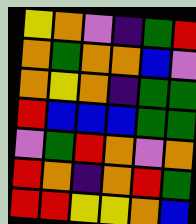[["yellow", "orange", "violet", "indigo", "green", "red"], ["orange", "green", "orange", "orange", "blue", "violet"], ["orange", "yellow", "orange", "indigo", "green", "green"], ["red", "blue", "blue", "blue", "green", "green"], ["violet", "green", "red", "orange", "violet", "orange"], ["red", "orange", "indigo", "orange", "red", "green"], ["red", "red", "yellow", "yellow", "orange", "blue"]]